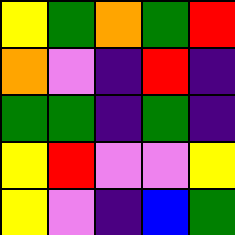[["yellow", "green", "orange", "green", "red"], ["orange", "violet", "indigo", "red", "indigo"], ["green", "green", "indigo", "green", "indigo"], ["yellow", "red", "violet", "violet", "yellow"], ["yellow", "violet", "indigo", "blue", "green"]]